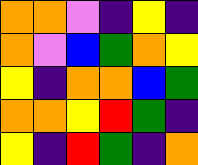[["orange", "orange", "violet", "indigo", "yellow", "indigo"], ["orange", "violet", "blue", "green", "orange", "yellow"], ["yellow", "indigo", "orange", "orange", "blue", "green"], ["orange", "orange", "yellow", "red", "green", "indigo"], ["yellow", "indigo", "red", "green", "indigo", "orange"]]